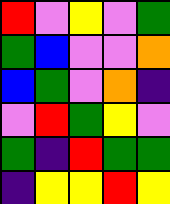[["red", "violet", "yellow", "violet", "green"], ["green", "blue", "violet", "violet", "orange"], ["blue", "green", "violet", "orange", "indigo"], ["violet", "red", "green", "yellow", "violet"], ["green", "indigo", "red", "green", "green"], ["indigo", "yellow", "yellow", "red", "yellow"]]